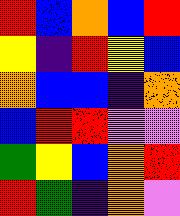[["red", "blue", "orange", "blue", "red"], ["yellow", "indigo", "red", "yellow", "blue"], ["orange", "blue", "blue", "indigo", "orange"], ["blue", "red", "red", "violet", "violet"], ["green", "yellow", "blue", "orange", "red"], ["red", "green", "indigo", "orange", "violet"]]